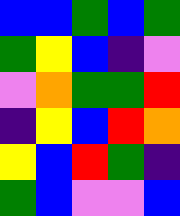[["blue", "blue", "green", "blue", "green"], ["green", "yellow", "blue", "indigo", "violet"], ["violet", "orange", "green", "green", "red"], ["indigo", "yellow", "blue", "red", "orange"], ["yellow", "blue", "red", "green", "indigo"], ["green", "blue", "violet", "violet", "blue"]]